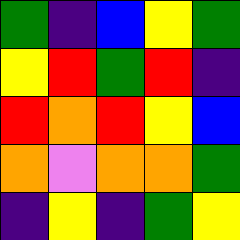[["green", "indigo", "blue", "yellow", "green"], ["yellow", "red", "green", "red", "indigo"], ["red", "orange", "red", "yellow", "blue"], ["orange", "violet", "orange", "orange", "green"], ["indigo", "yellow", "indigo", "green", "yellow"]]